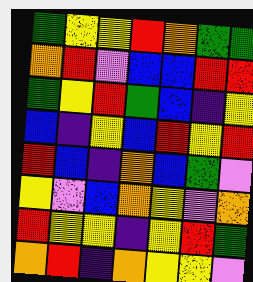[["green", "yellow", "yellow", "red", "orange", "green", "green"], ["orange", "red", "violet", "blue", "blue", "red", "red"], ["green", "yellow", "red", "green", "blue", "indigo", "yellow"], ["blue", "indigo", "yellow", "blue", "red", "yellow", "red"], ["red", "blue", "indigo", "orange", "blue", "green", "violet"], ["yellow", "violet", "blue", "orange", "yellow", "violet", "orange"], ["red", "yellow", "yellow", "indigo", "yellow", "red", "green"], ["orange", "red", "indigo", "orange", "yellow", "yellow", "violet"]]